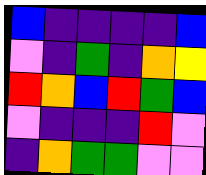[["blue", "indigo", "indigo", "indigo", "indigo", "blue"], ["violet", "indigo", "green", "indigo", "orange", "yellow"], ["red", "orange", "blue", "red", "green", "blue"], ["violet", "indigo", "indigo", "indigo", "red", "violet"], ["indigo", "orange", "green", "green", "violet", "violet"]]